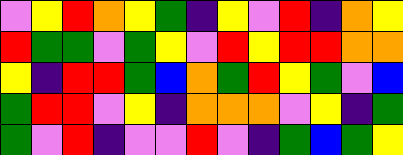[["violet", "yellow", "red", "orange", "yellow", "green", "indigo", "yellow", "violet", "red", "indigo", "orange", "yellow"], ["red", "green", "green", "violet", "green", "yellow", "violet", "red", "yellow", "red", "red", "orange", "orange"], ["yellow", "indigo", "red", "red", "green", "blue", "orange", "green", "red", "yellow", "green", "violet", "blue"], ["green", "red", "red", "violet", "yellow", "indigo", "orange", "orange", "orange", "violet", "yellow", "indigo", "green"], ["green", "violet", "red", "indigo", "violet", "violet", "red", "violet", "indigo", "green", "blue", "green", "yellow"]]